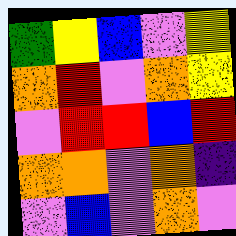[["green", "yellow", "blue", "violet", "yellow"], ["orange", "red", "violet", "orange", "yellow"], ["violet", "red", "red", "blue", "red"], ["orange", "orange", "violet", "orange", "indigo"], ["violet", "blue", "violet", "orange", "violet"]]